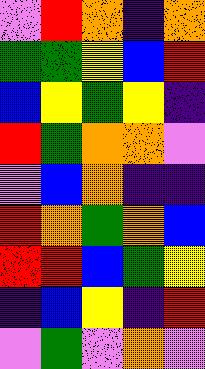[["violet", "red", "orange", "indigo", "orange"], ["green", "green", "yellow", "blue", "red"], ["blue", "yellow", "green", "yellow", "indigo"], ["red", "green", "orange", "orange", "violet"], ["violet", "blue", "orange", "indigo", "indigo"], ["red", "orange", "green", "orange", "blue"], ["red", "red", "blue", "green", "yellow"], ["indigo", "blue", "yellow", "indigo", "red"], ["violet", "green", "violet", "orange", "violet"]]